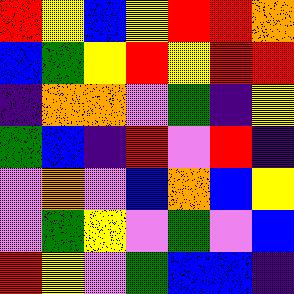[["red", "yellow", "blue", "yellow", "red", "red", "orange"], ["blue", "green", "yellow", "red", "yellow", "red", "red"], ["indigo", "orange", "orange", "violet", "green", "indigo", "yellow"], ["green", "blue", "indigo", "red", "violet", "red", "indigo"], ["violet", "orange", "violet", "blue", "orange", "blue", "yellow"], ["violet", "green", "yellow", "violet", "green", "violet", "blue"], ["red", "yellow", "violet", "green", "blue", "blue", "indigo"]]